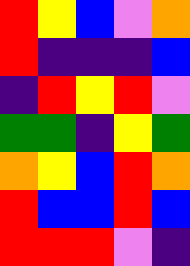[["red", "yellow", "blue", "violet", "orange"], ["red", "indigo", "indigo", "indigo", "blue"], ["indigo", "red", "yellow", "red", "violet"], ["green", "green", "indigo", "yellow", "green"], ["orange", "yellow", "blue", "red", "orange"], ["red", "blue", "blue", "red", "blue"], ["red", "red", "red", "violet", "indigo"]]